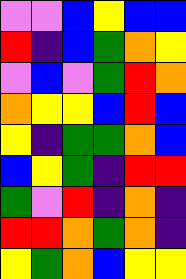[["violet", "violet", "blue", "yellow", "blue", "blue"], ["red", "indigo", "blue", "green", "orange", "yellow"], ["violet", "blue", "violet", "green", "red", "orange"], ["orange", "yellow", "yellow", "blue", "red", "blue"], ["yellow", "indigo", "green", "green", "orange", "blue"], ["blue", "yellow", "green", "indigo", "red", "red"], ["green", "violet", "red", "indigo", "orange", "indigo"], ["red", "red", "orange", "green", "orange", "indigo"], ["yellow", "green", "orange", "blue", "yellow", "yellow"]]